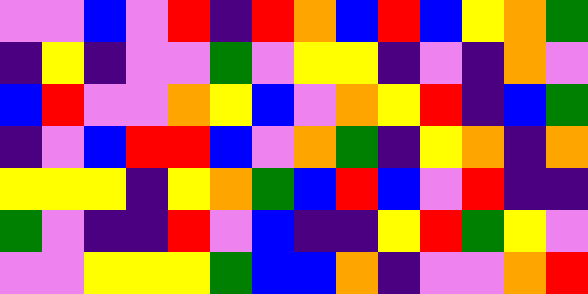[["violet", "violet", "blue", "violet", "red", "indigo", "red", "orange", "blue", "red", "blue", "yellow", "orange", "green"], ["indigo", "yellow", "indigo", "violet", "violet", "green", "violet", "yellow", "yellow", "indigo", "violet", "indigo", "orange", "violet"], ["blue", "red", "violet", "violet", "orange", "yellow", "blue", "violet", "orange", "yellow", "red", "indigo", "blue", "green"], ["indigo", "violet", "blue", "red", "red", "blue", "violet", "orange", "green", "indigo", "yellow", "orange", "indigo", "orange"], ["yellow", "yellow", "yellow", "indigo", "yellow", "orange", "green", "blue", "red", "blue", "violet", "red", "indigo", "indigo"], ["green", "violet", "indigo", "indigo", "red", "violet", "blue", "indigo", "indigo", "yellow", "red", "green", "yellow", "violet"], ["violet", "violet", "yellow", "yellow", "yellow", "green", "blue", "blue", "orange", "indigo", "violet", "violet", "orange", "red"]]